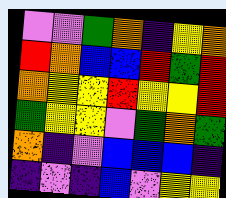[["violet", "violet", "green", "orange", "indigo", "yellow", "orange"], ["red", "orange", "blue", "blue", "red", "green", "red"], ["orange", "yellow", "yellow", "red", "yellow", "yellow", "red"], ["green", "yellow", "yellow", "violet", "green", "orange", "green"], ["orange", "indigo", "violet", "blue", "blue", "blue", "indigo"], ["indigo", "violet", "indigo", "blue", "violet", "yellow", "yellow"]]